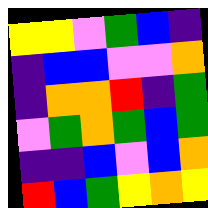[["yellow", "yellow", "violet", "green", "blue", "indigo"], ["indigo", "blue", "blue", "violet", "violet", "orange"], ["indigo", "orange", "orange", "red", "indigo", "green"], ["violet", "green", "orange", "green", "blue", "green"], ["indigo", "indigo", "blue", "violet", "blue", "orange"], ["red", "blue", "green", "yellow", "orange", "yellow"]]